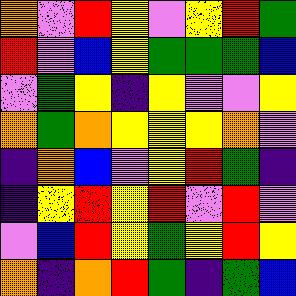[["orange", "violet", "red", "yellow", "violet", "yellow", "red", "green"], ["red", "violet", "blue", "yellow", "green", "green", "green", "blue"], ["violet", "green", "yellow", "indigo", "yellow", "violet", "violet", "yellow"], ["orange", "green", "orange", "yellow", "yellow", "yellow", "orange", "violet"], ["indigo", "orange", "blue", "violet", "yellow", "red", "green", "indigo"], ["indigo", "yellow", "red", "yellow", "red", "violet", "red", "violet"], ["violet", "blue", "red", "yellow", "green", "yellow", "red", "yellow"], ["orange", "indigo", "orange", "red", "green", "indigo", "green", "blue"]]